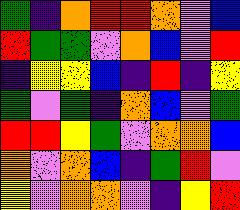[["green", "indigo", "orange", "red", "red", "orange", "violet", "blue"], ["red", "green", "green", "violet", "orange", "blue", "violet", "red"], ["indigo", "yellow", "yellow", "blue", "indigo", "red", "indigo", "yellow"], ["green", "violet", "green", "indigo", "orange", "blue", "violet", "green"], ["red", "red", "yellow", "green", "violet", "orange", "orange", "blue"], ["orange", "violet", "orange", "blue", "indigo", "green", "red", "violet"], ["yellow", "violet", "orange", "orange", "violet", "indigo", "yellow", "red"]]